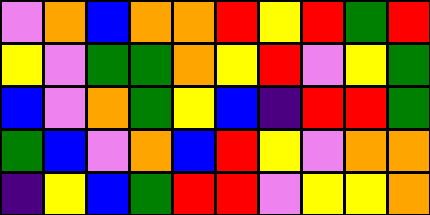[["violet", "orange", "blue", "orange", "orange", "red", "yellow", "red", "green", "red"], ["yellow", "violet", "green", "green", "orange", "yellow", "red", "violet", "yellow", "green"], ["blue", "violet", "orange", "green", "yellow", "blue", "indigo", "red", "red", "green"], ["green", "blue", "violet", "orange", "blue", "red", "yellow", "violet", "orange", "orange"], ["indigo", "yellow", "blue", "green", "red", "red", "violet", "yellow", "yellow", "orange"]]